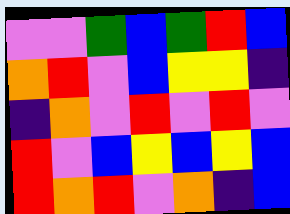[["violet", "violet", "green", "blue", "green", "red", "blue"], ["orange", "red", "violet", "blue", "yellow", "yellow", "indigo"], ["indigo", "orange", "violet", "red", "violet", "red", "violet"], ["red", "violet", "blue", "yellow", "blue", "yellow", "blue"], ["red", "orange", "red", "violet", "orange", "indigo", "blue"]]